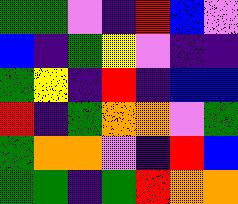[["green", "green", "violet", "indigo", "red", "blue", "violet"], ["blue", "indigo", "green", "yellow", "violet", "indigo", "indigo"], ["green", "yellow", "indigo", "red", "indigo", "blue", "blue"], ["red", "indigo", "green", "orange", "orange", "violet", "green"], ["green", "orange", "orange", "violet", "indigo", "red", "blue"], ["green", "green", "indigo", "green", "red", "orange", "orange"]]